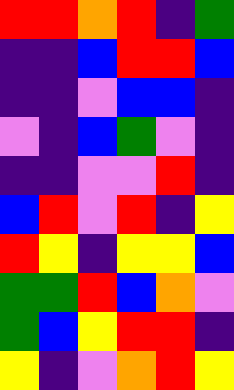[["red", "red", "orange", "red", "indigo", "green"], ["indigo", "indigo", "blue", "red", "red", "blue"], ["indigo", "indigo", "violet", "blue", "blue", "indigo"], ["violet", "indigo", "blue", "green", "violet", "indigo"], ["indigo", "indigo", "violet", "violet", "red", "indigo"], ["blue", "red", "violet", "red", "indigo", "yellow"], ["red", "yellow", "indigo", "yellow", "yellow", "blue"], ["green", "green", "red", "blue", "orange", "violet"], ["green", "blue", "yellow", "red", "red", "indigo"], ["yellow", "indigo", "violet", "orange", "red", "yellow"]]